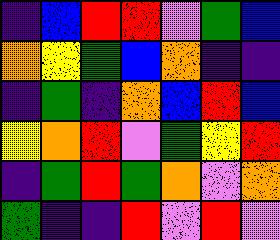[["indigo", "blue", "red", "red", "violet", "green", "blue"], ["orange", "yellow", "green", "blue", "orange", "indigo", "indigo"], ["indigo", "green", "indigo", "orange", "blue", "red", "blue"], ["yellow", "orange", "red", "violet", "green", "yellow", "red"], ["indigo", "green", "red", "green", "orange", "violet", "orange"], ["green", "indigo", "indigo", "red", "violet", "red", "violet"]]